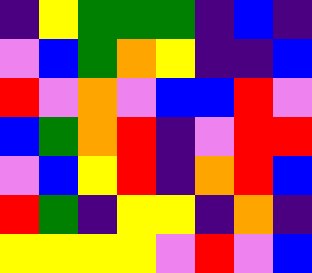[["indigo", "yellow", "green", "green", "green", "indigo", "blue", "indigo"], ["violet", "blue", "green", "orange", "yellow", "indigo", "indigo", "blue"], ["red", "violet", "orange", "violet", "blue", "blue", "red", "violet"], ["blue", "green", "orange", "red", "indigo", "violet", "red", "red"], ["violet", "blue", "yellow", "red", "indigo", "orange", "red", "blue"], ["red", "green", "indigo", "yellow", "yellow", "indigo", "orange", "indigo"], ["yellow", "yellow", "yellow", "yellow", "violet", "red", "violet", "blue"]]